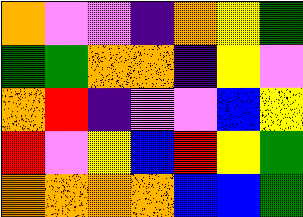[["orange", "violet", "violet", "indigo", "orange", "yellow", "green"], ["green", "green", "orange", "orange", "indigo", "yellow", "violet"], ["orange", "red", "indigo", "violet", "violet", "blue", "yellow"], ["red", "violet", "yellow", "blue", "red", "yellow", "green"], ["orange", "orange", "orange", "orange", "blue", "blue", "green"]]